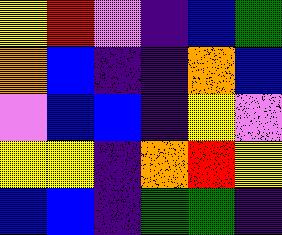[["yellow", "red", "violet", "indigo", "blue", "green"], ["orange", "blue", "indigo", "indigo", "orange", "blue"], ["violet", "blue", "blue", "indigo", "yellow", "violet"], ["yellow", "yellow", "indigo", "orange", "red", "yellow"], ["blue", "blue", "indigo", "green", "green", "indigo"]]